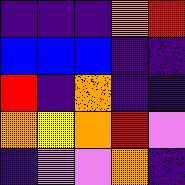[["indigo", "indigo", "indigo", "orange", "red"], ["blue", "blue", "blue", "indigo", "indigo"], ["red", "indigo", "orange", "indigo", "indigo"], ["orange", "yellow", "orange", "red", "violet"], ["indigo", "violet", "violet", "orange", "indigo"]]